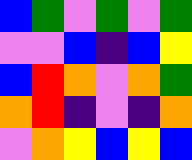[["blue", "green", "violet", "green", "violet", "green"], ["violet", "violet", "blue", "indigo", "blue", "yellow"], ["blue", "red", "orange", "violet", "orange", "green"], ["orange", "red", "indigo", "violet", "indigo", "orange"], ["violet", "orange", "yellow", "blue", "yellow", "blue"]]